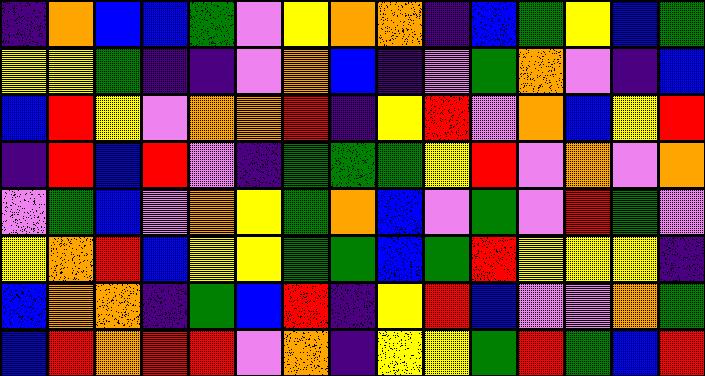[["indigo", "orange", "blue", "blue", "green", "violet", "yellow", "orange", "orange", "indigo", "blue", "green", "yellow", "blue", "green"], ["yellow", "yellow", "green", "indigo", "indigo", "violet", "orange", "blue", "indigo", "violet", "green", "orange", "violet", "indigo", "blue"], ["blue", "red", "yellow", "violet", "orange", "orange", "red", "indigo", "yellow", "red", "violet", "orange", "blue", "yellow", "red"], ["indigo", "red", "blue", "red", "violet", "indigo", "green", "green", "green", "yellow", "red", "violet", "orange", "violet", "orange"], ["violet", "green", "blue", "violet", "orange", "yellow", "green", "orange", "blue", "violet", "green", "violet", "red", "green", "violet"], ["yellow", "orange", "red", "blue", "yellow", "yellow", "green", "green", "blue", "green", "red", "yellow", "yellow", "yellow", "indigo"], ["blue", "orange", "orange", "indigo", "green", "blue", "red", "indigo", "yellow", "red", "blue", "violet", "violet", "orange", "green"], ["blue", "red", "orange", "red", "red", "violet", "orange", "indigo", "yellow", "yellow", "green", "red", "green", "blue", "red"]]